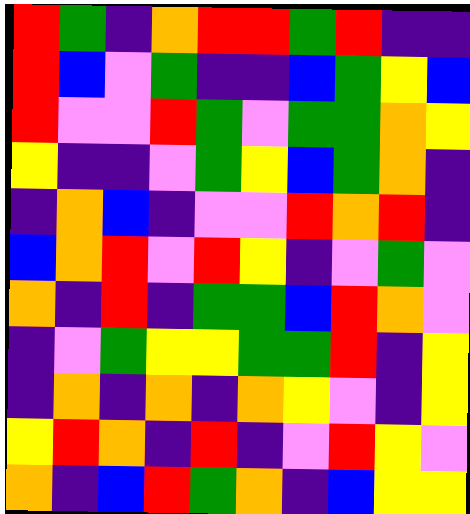[["red", "green", "indigo", "orange", "red", "red", "green", "red", "indigo", "indigo"], ["red", "blue", "violet", "green", "indigo", "indigo", "blue", "green", "yellow", "blue"], ["red", "violet", "violet", "red", "green", "violet", "green", "green", "orange", "yellow"], ["yellow", "indigo", "indigo", "violet", "green", "yellow", "blue", "green", "orange", "indigo"], ["indigo", "orange", "blue", "indigo", "violet", "violet", "red", "orange", "red", "indigo"], ["blue", "orange", "red", "violet", "red", "yellow", "indigo", "violet", "green", "violet"], ["orange", "indigo", "red", "indigo", "green", "green", "blue", "red", "orange", "violet"], ["indigo", "violet", "green", "yellow", "yellow", "green", "green", "red", "indigo", "yellow"], ["indigo", "orange", "indigo", "orange", "indigo", "orange", "yellow", "violet", "indigo", "yellow"], ["yellow", "red", "orange", "indigo", "red", "indigo", "violet", "red", "yellow", "violet"], ["orange", "indigo", "blue", "red", "green", "orange", "indigo", "blue", "yellow", "yellow"]]